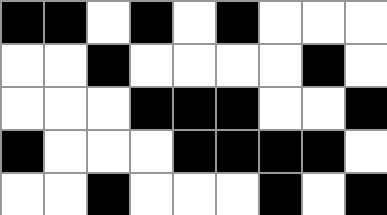[["black", "black", "white", "black", "white", "black", "white", "white", "white"], ["white", "white", "black", "white", "white", "white", "white", "black", "white"], ["white", "white", "white", "black", "black", "black", "white", "white", "black"], ["black", "white", "white", "white", "black", "black", "black", "black", "white"], ["white", "white", "black", "white", "white", "white", "black", "white", "black"]]